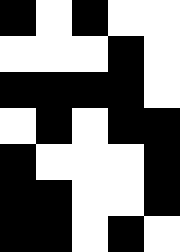[["black", "white", "black", "white", "white"], ["white", "white", "white", "black", "white"], ["black", "black", "black", "black", "white"], ["white", "black", "white", "black", "black"], ["black", "white", "white", "white", "black"], ["black", "black", "white", "white", "black"], ["black", "black", "white", "black", "white"]]